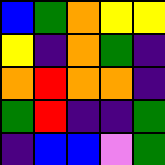[["blue", "green", "orange", "yellow", "yellow"], ["yellow", "indigo", "orange", "green", "indigo"], ["orange", "red", "orange", "orange", "indigo"], ["green", "red", "indigo", "indigo", "green"], ["indigo", "blue", "blue", "violet", "green"]]